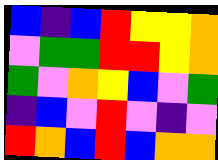[["blue", "indigo", "blue", "red", "yellow", "yellow", "orange"], ["violet", "green", "green", "red", "red", "yellow", "orange"], ["green", "violet", "orange", "yellow", "blue", "violet", "green"], ["indigo", "blue", "violet", "red", "violet", "indigo", "violet"], ["red", "orange", "blue", "red", "blue", "orange", "orange"]]